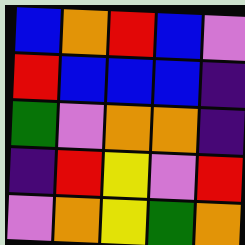[["blue", "orange", "red", "blue", "violet"], ["red", "blue", "blue", "blue", "indigo"], ["green", "violet", "orange", "orange", "indigo"], ["indigo", "red", "yellow", "violet", "red"], ["violet", "orange", "yellow", "green", "orange"]]